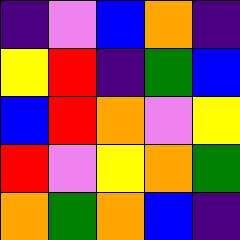[["indigo", "violet", "blue", "orange", "indigo"], ["yellow", "red", "indigo", "green", "blue"], ["blue", "red", "orange", "violet", "yellow"], ["red", "violet", "yellow", "orange", "green"], ["orange", "green", "orange", "blue", "indigo"]]